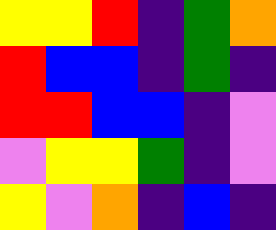[["yellow", "yellow", "red", "indigo", "green", "orange"], ["red", "blue", "blue", "indigo", "green", "indigo"], ["red", "red", "blue", "blue", "indigo", "violet"], ["violet", "yellow", "yellow", "green", "indigo", "violet"], ["yellow", "violet", "orange", "indigo", "blue", "indigo"]]